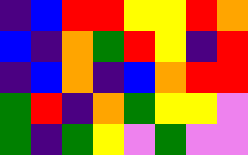[["indigo", "blue", "red", "red", "yellow", "yellow", "red", "orange"], ["blue", "indigo", "orange", "green", "red", "yellow", "indigo", "red"], ["indigo", "blue", "orange", "indigo", "blue", "orange", "red", "red"], ["green", "red", "indigo", "orange", "green", "yellow", "yellow", "violet"], ["green", "indigo", "green", "yellow", "violet", "green", "violet", "violet"]]